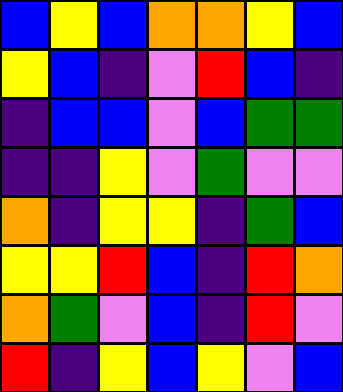[["blue", "yellow", "blue", "orange", "orange", "yellow", "blue"], ["yellow", "blue", "indigo", "violet", "red", "blue", "indigo"], ["indigo", "blue", "blue", "violet", "blue", "green", "green"], ["indigo", "indigo", "yellow", "violet", "green", "violet", "violet"], ["orange", "indigo", "yellow", "yellow", "indigo", "green", "blue"], ["yellow", "yellow", "red", "blue", "indigo", "red", "orange"], ["orange", "green", "violet", "blue", "indigo", "red", "violet"], ["red", "indigo", "yellow", "blue", "yellow", "violet", "blue"]]